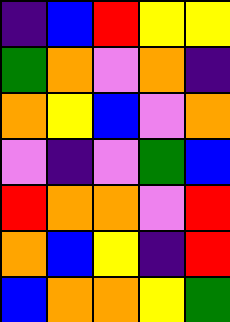[["indigo", "blue", "red", "yellow", "yellow"], ["green", "orange", "violet", "orange", "indigo"], ["orange", "yellow", "blue", "violet", "orange"], ["violet", "indigo", "violet", "green", "blue"], ["red", "orange", "orange", "violet", "red"], ["orange", "blue", "yellow", "indigo", "red"], ["blue", "orange", "orange", "yellow", "green"]]